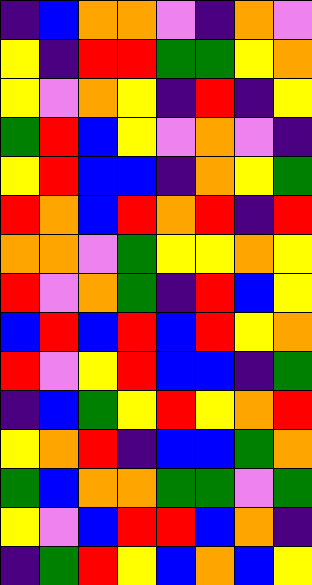[["indigo", "blue", "orange", "orange", "violet", "indigo", "orange", "violet"], ["yellow", "indigo", "red", "red", "green", "green", "yellow", "orange"], ["yellow", "violet", "orange", "yellow", "indigo", "red", "indigo", "yellow"], ["green", "red", "blue", "yellow", "violet", "orange", "violet", "indigo"], ["yellow", "red", "blue", "blue", "indigo", "orange", "yellow", "green"], ["red", "orange", "blue", "red", "orange", "red", "indigo", "red"], ["orange", "orange", "violet", "green", "yellow", "yellow", "orange", "yellow"], ["red", "violet", "orange", "green", "indigo", "red", "blue", "yellow"], ["blue", "red", "blue", "red", "blue", "red", "yellow", "orange"], ["red", "violet", "yellow", "red", "blue", "blue", "indigo", "green"], ["indigo", "blue", "green", "yellow", "red", "yellow", "orange", "red"], ["yellow", "orange", "red", "indigo", "blue", "blue", "green", "orange"], ["green", "blue", "orange", "orange", "green", "green", "violet", "green"], ["yellow", "violet", "blue", "red", "red", "blue", "orange", "indigo"], ["indigo", "green", "red", "yellow", "blue", "orange", "blue", "yellow"]]